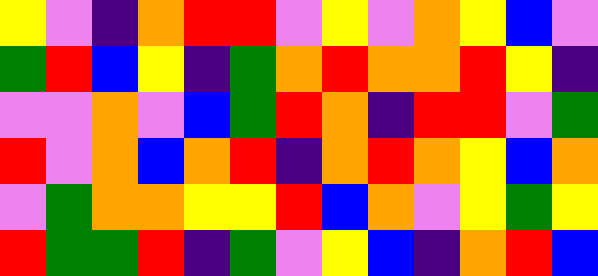[["yellow", "violet", "indigo", "orange", "red", "red", "violet", "yellow", "violet", "orange", "yellow", "blue", "violet"], ["green", "red", "blue", "yellow", "indigo", "green", "orange", "red", "orange", "orange", "red", "yellow", "indigo"], ["violet", "violet", "orange", "violet", "blue", "green", "red", "orange", "indigo", "red", "red", "violet", "green"], ["red", "violet", "orange", "blue", "orange", "red", "indigo", "orange", "red", "orange", "yellow", "blue", "orange"], ["violet", "green", "orange", "orange", "yellow", "yellow", "red", "blue", "orange", "violet", "yellow", "green", "yellow"], ["red", "green", "green", "red", "indigo", "green", "violet", "yellow", "blue", "indigo", "orange", "red", "blue"]]